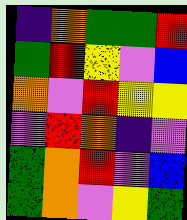[["indigo", "orange", "green", "green", "red"], ["green", "red", "yellow", "violet", "blue"], ["orange", "violet", "red", "yellow", "yellow"], ["violet", "red", "orange", "indigo", "violet"], ["green", "orange", "red", "violet", "blue"], ["green", "orange", "violet", "yellow", "green"]]